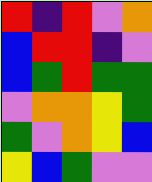[["red", "indigo", "red", "violet", "orange"], ["blue", "red", "red", "indigo", "violet"], ["blue", "green", "red", "green", "green"], ["violet", "orange", "orange", "yellow", "green"], ["green", "violet", "orange", "yellow", "blue"], ["yellow", "blue", "green", "violet", "violet"]]